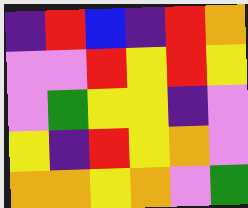[["indigo", "red", "blue", "indigo", "red", "orange"], ["violet", "violet", "red", "yellow", "red", "yellow"], ["violet", "green", "yellow", "yellow", "indigo", "violet"], ["yellow", "indigo", "red", "yellow", "orange", "violet"], ["orange", "orange", "yellow", "orange", "violet", "green"]]